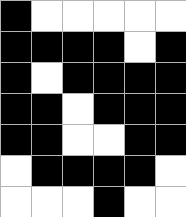[["black", "white", "white", "white", "white", "white"], ["black", "black", "black", "black", "white", "black"], ["black", "white", "black", "black", "black", "black"], ["black", "black", "white", "black", "black", "black"], ["black", "black", "white", "white", "black", "black"], ["white", "black", "black", "black", "black", "white"], ["white", "white", "white", "black", "white", "white"]]